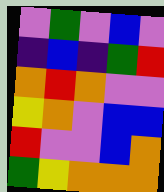[["violet", "green", "violet", "blue", "violet"], ["indigo", "blue", "indigo", "green", "red"], ["orange", "red", "orange", "violet", "violet"], ["yellow", "orange", "violet", "blue", "blue"], ["red", "violet", "violet", "blue", "orange"], ["green", "yellow", "orange", "orange", "orange"]]